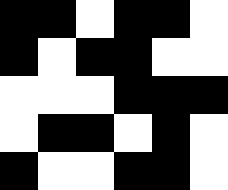[["black", "black", "white", "black", "black", "white"], ["black", "white", "black", "black", "white", "white"], ["white", "white", "white", "black", "black", "black"], ["white", "black", "black", "white", "black", "white"], ["black", "white", "white", "black", "black", "white"]]